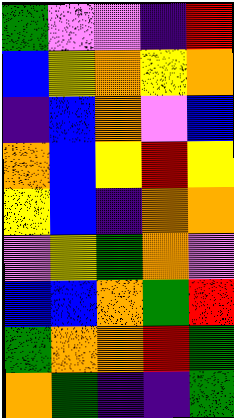[["green", "violet", "violet", "indigo", "red"], ["blue", "yellow", "orange", "yellow", "orange"], ["indigo", "blue", "orange", "violet", "blue"], ["orange", "blue", "yellow", "red", "yellow"], ["yellow", "blue", "indigo", "orange", "orange"], ["violet", "yellow", "green", "orange", "violet"], ["blue", "blue", "orange", "green", "red"], ["green", "orange", "orange", "red", "green"], ["orange", "green", "indigo", "indigo", "green"]]